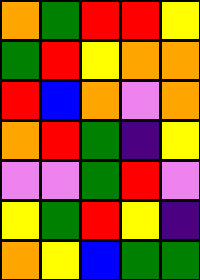[["orange", "green", "red", "red", "yellow"], ["green", "red", "yellow", "orange", "orange"], ["red", "blue", "orange", "violet", "orange"], ["orange", "red", "green", "indigo", "yellow"], ["violet", "violet", "green", "red", "violet"], ["yellow", "green", "red", "yellow", "indigo"], ["orange", "yellow", "blue", "green", "green"]]